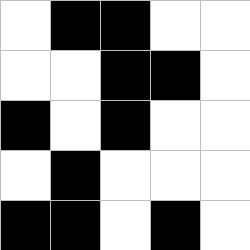[["white", "black", "black", "white", "white"], ["white", "white", "black", "black", "white"], ["black", "white", "black", "white", "white"], ["white", "black", "white", "white", "white"], ["black", "black", "white", "black", "white"]]